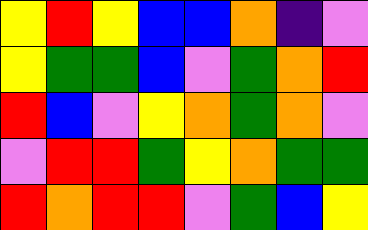[["yellow", "red", "yellow", "blue", "blue", "orange", "indigo", "violet"], ["yellow", "green", "green", "blue", "violet", "green", "orange", "red"], ["red", "blue", "violet", "yellow", "orange", "green", "orange", "violet"], ["violet", "red", "red", "green", "yellow", "orange", "green", "green"], ["red", "orange", "red", "red", "violet", "green", "blue", "yellow"]]